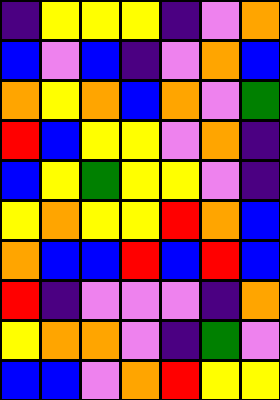[["indigo", "yellow", "yellow", "yellow", "indigo", "violet", "orange"], ["blue", "violet", "blue", "indigo", "violet", "orange", "blue"], ["orange", "yellow", "orange", "blue", "orange", "violet", "green"], ["red", "blue", "yellow", "yellow", "violet", "orange", "indigo"], ["blue", "yellow", "green", "yellow", "yellow", "violet", "indigo"], ["yellow", "orange", "yellow", "yellow", "red", "orange", "blue"], ["orange", "blue", "blue", "red", "blue", "red", "blue"], ["red", "indigo", "violet", "violet", "violet", "indigo", "orange"], ["yellow", "orange", "orange", "violet", "indigo", "green", "violet"], ["blue", "blue", "violet", "orange", "red", "yellow", "yellow"]]